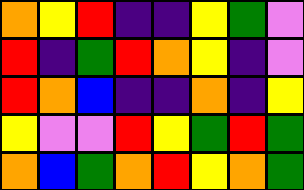[["orange", "yellow", "red", "indigo", "indigo", "yellow", "green", "violet"], ["red", "indigo", "green", "red", "orange", "yellow", "indigo", "violet"], ["red", "orange", "blue", "indigo", "indigo", "orange", "indigo", "yellow"], ["yellow", "violet", "violet", "red", "yellow", "green", "red", "green"], ["orange", "blue", "green", "orange", "red", "yellow", "orange", "green"]]